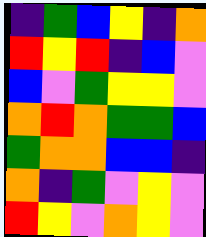[["indigo", "green", "blue", "yellow", "indigo", "orange"], ["red", "yellow", "red", "indigo", "blue", "violet"], ["blue", "violet", "green", "yellow", "yellow", "violet"], ["orange", "red", "orange", "green", "green", "blue"], ["green", "orange", "orange", "blue", "blue", "indigo"], ["orange", "indigo", "green", "violet", "yellow", "violet"], ["red", "yellow", "violet", "orange", "yellow", "violet"]]